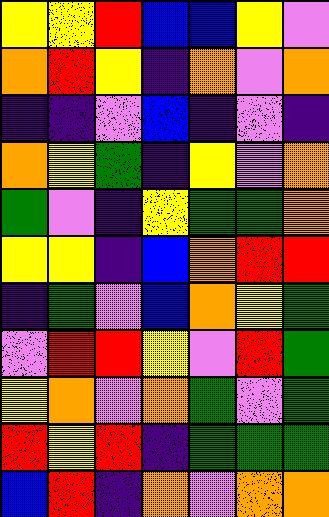[["yellow", "yellow", "red", "blue", "blue", "yellow", "violet"], ["orange", "red", "yellow", "indigo", "orange", "violet", "orange"], ["indigo", "indigo", "violet", "blue", "indigo", "violet", "indigo"], ["orange", "yellow", "green", "indigo", "yellow", "violet", "orange"], ["green", "violet", "indigo", "yellow", "green", "green", "orange"], ["yellow", "yellow", "indigo", "blue", "orange", "red", "red"], ["indigo", "green", "violet", "blue", "orange", "yellow", "green"], ["violet", "red", "red", "yellow", "violet", "red", "green"], ["yellow", "orange", "violet", "orange", "green", "violet", "green"], ["red", "yellow", "red", "indigo", "green", "green", "green"], ["blue", "red", "indigo", "orange", "violet", "orange", "orange"]]